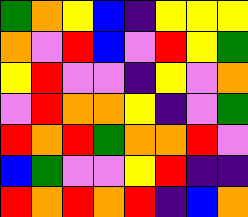[["green", "orange", "yellow", "blue", "indigo", "yellow", "yellow", "yellow"], ["orange", "violet", "red", "blue", "violet", "red", "yellow", "green"], ["yellow", "red", "violet", "violet", "indigo", "yellow", "violet", "orange"], ["violet", "red", "orange", "orange", "yellow", "indigo", "violet", "green"], ["red", "orange", "red", "green", "orange", "orange", "red", "violet"], ["blue", "green", "violet", "violet", "yellow", "red", "indigo", "indigo"], ["red", "orange", "red", "orange", "red", "indigo", "blue", "orange"]]